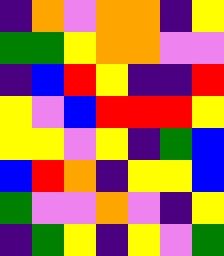[["indigo", "orange", "violet", "orange", "orange", "indigo", "yellow"], ["green", "green", "yellow", "orange", "orange", "violet", "violet"], ["indigo", "blue", "red", "yellow", "indigo", "indigo", "red"], ["yellow", "violet", "blue", "red", "red", "red", "yellow"], ["yellow", "yellow", "violet", "yellow", "indigo", "green", "blue"], ["blue", "red", "orange", "indigo", "yellow", "yellow", "blue"], ["green", "violet", "violet", "orange", "violet", "indigo", "yellow"], ["indigo", "green", "yellow", "indigo", "yellow", "violet", "green"]]